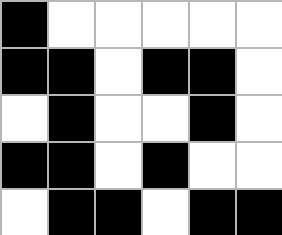[["black", "white", "white", "white", "white", "white"], ["black", "black", "white", "black", "black", "white"], ["white", "black", "white", "white", "black", "white"], ["black", "black", "white", "black", "white", "white"], ["white", "black", "black", "white", "black", "black"]]